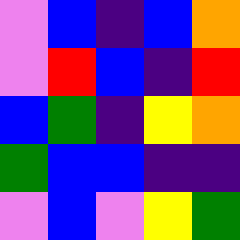[["violet", "blue", "indigo", "blue", "orange"], ["violet", "red", "blue", "indigo", "red"], ["blue", "green", "indigo", "yellow", "orange"], ["green", "blue", "blue", "indigo", "indigo"], ["violet", "blue", "violet", "yellow", "green"]]